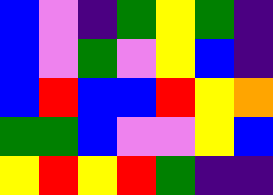[["blue", "violet", "indigo", "green", "yellow", "green", "indigo"], ["blue", "violet", "green", "violet", "yellow", "blue", "indigo"], ["blue", "red", "blue", "blue", "red", "yellow", "orange"], ["green", "green", "blue", "violet", "violet", "yellow", "blue"], ["yellow", "red", "yellow", "red", "green", "indigo", "indigo"]]